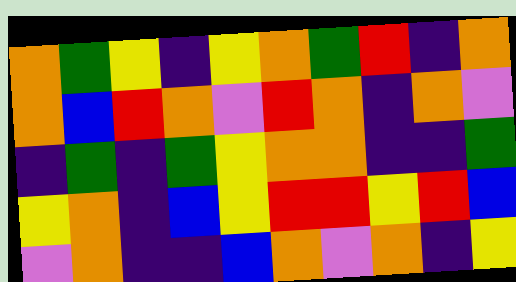[["orange", "green", "yellow", "indigo", "yellow", "orange", "green", "red", "indigo", "orange"], ["orange", "blue", "red", "orange", "violet", "red", "orange", "indigo", "orange", "violet"], ["indigo", "green", "indigo", "green", "yellow", "orange", "orange", "indigo", "indigo", "green"], ["yellow", "orange", "indigo", "blue", "yellow", "red", "red", "yellow", "red", "blue"], ["violet", "orange", "indigo", "indigo", "blue", "orange", "violet", "orange", "indigo", "yellow"]]